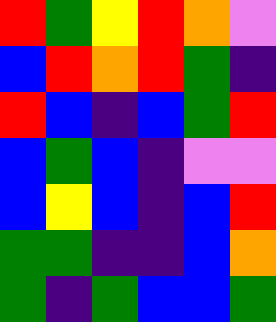[["red", "green", "yellow", "red", "orange", "violet"], ["blue", "red", "orange", "red", "green", "indigo"], ["red", "blue", "indigo", "blue", "green", "red"], ["blue", "green", "blue", "indigo", "violet", "violet"], ["blue", "yellow", "blue", "indigo", "blue", "red"], ["green", "green", "indigo", "indigo", "blue", "orange"], ["green", "indigo", "green", "blue", "blue", "green"]]